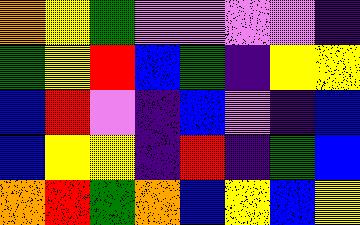[["orange", "yellow", "green", "violet", "violet", "violet", "violet", "indigo"], ["green", "yellow", "red", "blue", "green", "indigo", "yellow", "yellow"], ["blue", "red", "violet", "indigo", "blue", "violet", "indigo", "blue"], ["blue", "yellow", "yellow", "indigo", "red", "indigo", "green", "blue"], ["orange", "red", "green", "orange", "blue", "yellow", "blue", "yellow"]]